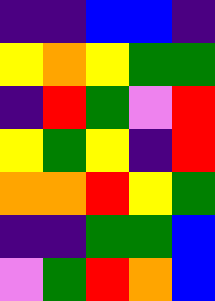[["indigo", "indigo", "blue", "blue", "indigo"], ["yellow", "orange", "yellow", "green", "green"], ["indigo", "red", "green", "violet", "red"], ["yellow", "green", "yellow", "indigo", "red"], ["orange", "orange", "red", "yellow", "green"], ["indigo", "indigo", "green", "green", "blue"], ["violet", "green", "red", "orange", "blue"]]